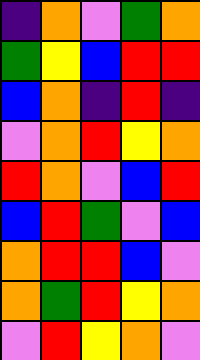[["indigo", "orange", "violet", "green", "orange"], ["green", "yellow", "blue", "red", "red"], ["blue", "orange", "indigo", "red", "indigo"], ["violet", "orange", "red", "yellow", "orange"], ["red", "orange", "violet", "blue", "red"], ["blue", "red", "green", "violet", "blue"], ["orange", "red", "red", "blue", "violet"], ["orange", "green", "red", "yellow", "orange"], ["violet", "red", "yellow", "orange", "violet"]]